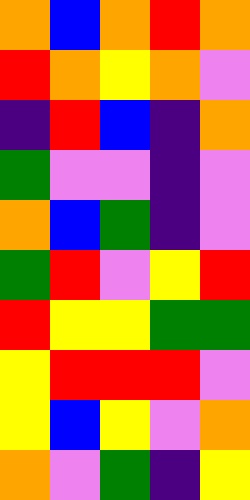[["orange", "blue", "orange", "red", "orange"], ["red", "orange", "yellow", "orange", "violet"], ["indigo", "red", "blue", "indigo", "orange"], ["green", "violet", "violet", "indigo", "violet"], ["orange", "blue", "green", "indigo", "violet"], ["green", "red", "violet", "yellow", "red"], ["red", "yellow", "yellow", "green", "green"], ["yellow", "red", "red", "red", "violet"], ["yellow", "blue", "yellow", "violet", "orange"], ["orange", "violet", "green", "indigo", "yellow"]]